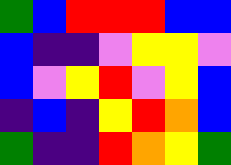[["green", "blue", "red", "red", "red", "blue", "blue"], ["blue", "indigo", "indigo", "violet", "yellow", "yellow", "violet"], ["blue", "violet", "yellow", "red", "violet", "yellow", "blue"], ["indigo", "blue", "indigo", "yellow", "red", "orange", "blue"], ["green", "indigo", "indigo", "red", "orange", "yellow", "green"]]